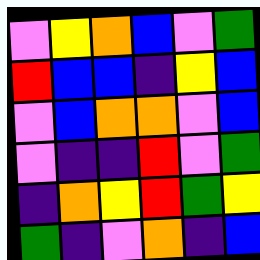[["violet", "yellow", "orange", "blue", "violet", "green"], ["red", "blue", "blue", "indigo", "yellow", "blue"], ["violet", "blue", "orange", "orange", "violet", "blue"], ["violet", "indigo", "indigo", "red", "violet", "green"], ["indigo", "orange", "yellow", "red", "green", "yellow"], ["green", "indigo", "violet", "orange", "indigo", "blue"]]